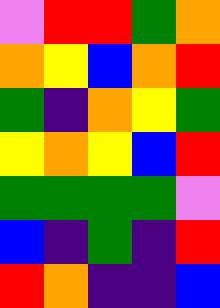[["violet", "red", "red", "green", "orange"], ["orange", "yellow", "blue", "orange", "red"], ["green", "indigo", "orange", "yellow", "green"], ["yellow", "orange", "yellow", "blue", "red"], ["green", "green", "green", "green", "violet"], ["blue", "indigo", "green", "indigo", "red"], ["red", "orange", "indigo", "indigo", "blue"]]